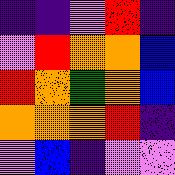[["indigo", "indigo", "violet", "red", "indigo"], ["violet", "red", "orange", "orange", "blue"], ["red", "orange", "green", "orange", "blue"], ["orange", "orange", "orange", "red", "indigo"], ["violet", "blue", "indigo", "violet", "violet"]]